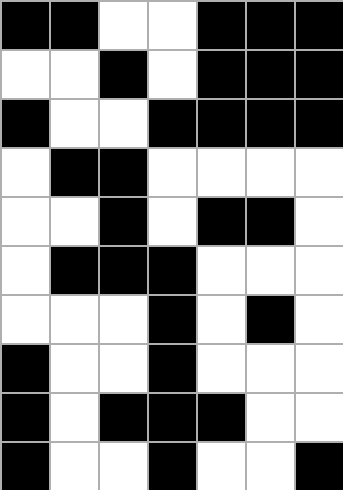[["black", "black", "white", "white", "black", "black", "black"], ["white", "white", "black", "white", "black", "black", "black"], ["black", "white", "white", "black", "black", "black", "black"], ["white", "black", "black", "white", "white", "white", "white"], ["white", "white", "black", "white", "black", "black", "white"], ["white", "black", "black", "black", "white", "white", "white"], ["white", "white", "white", "black", "white", "black", "white"], ["black", "white", "white", "black", "white", "white", "white"], ["black", "white", "black", "black", "black", "white", "white"], ["black", "white", "white", "black", "white", "white", "black"]]